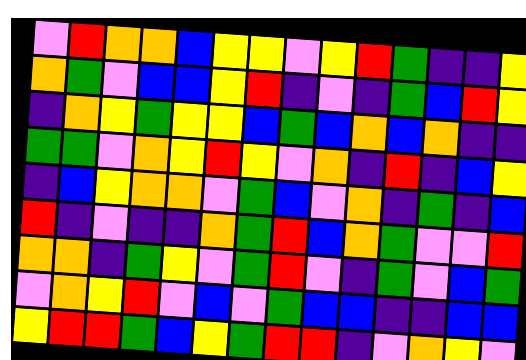[["violet", "red", "orange", "orange", "blue", "yellow", "yellow", "violet", "yellow", "red", "green", "indigo", "indigo", "yellow"], ["orange", "green", "violet", "blue", "blue", "yellow", "red", "indigo", "violet", "indigo", "green", "blue", "red", "yellow"], ["indigo", "orange", "yellow", "green", "yellow", "yellow", "blue", "green", "blue", "orange", "blue", "orange", "indigo", "indigo"], ["green", "green", "violet", "orange", "yellow", "red", "yellow", "violet", "orange", "indigo", "red", "indigo", "blue", "yellow"], ["indigo", "blue", "yellow", "orange", "orange", "violet", "green", "blue", "violet", "orange", "indigo", "green", "indigo", "blue"], ["red", "indigo", "violet", "indigo", "indigo", "orange", "green", "red", "blue", "orange", "green", "violet", "violet", "red"], ["orange", "orange", "indigo", "green", "yellow", "violet", "green", "red", "violet", "indigo", "green", "violet", "blue", "green"], ["violet", "orange", "yellow", "red", "violet", "blue", "violet", "green", "blue", "blue", "indigo", "indigo", "blue", "blue"], ["yellow", "red", "red", "green", "blue", "yellow", "green", "red", "red", "indigo", "violet", "orange", "yellow", "violet"]]